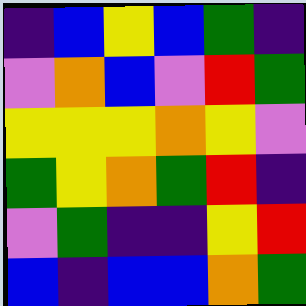[["indigo", "blue", "yellow", "blue", "green", "indigo"], ["violet", "orange", "blue", "violet", "red", "green"], ["yellow", "yellow", "yellow", "orange", "yellow", "violet"], ["green", "yellow", "orange", "green", "red", "indigo"], ["violet", "green", "indigo", "indigo", "yellow", "red"], ["blue", "indigo", "blue", "blue", "orange", "green"]]